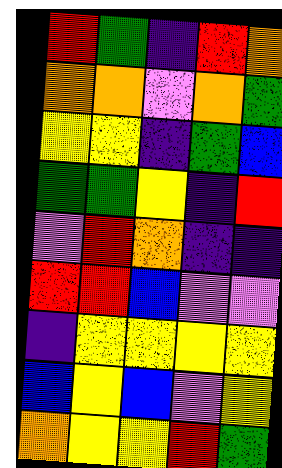[["red", "green", "indigo", "red", "orange"], ["orange", "orange", "violet", "orange", "green"], ["yellow", "yellow", "indigo", "green", "blue"], ["green", "green", "yellow", "indigo", "red"], ["violet", "red", "orange", "indigo", "indigo"], ["red", "red", "blue", "violet", "violet"], ["indigo", "yellow", "yellow", "yellow", "yellow"], ["blue", "yellow", "blue", "violet", "yellow"], ["orange", "yellow", "yellow", "red", "green"]]